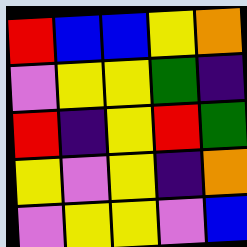[["red", "blue", "blue", "yellow", "orange"], ["violet", "yellow", "yellow", "green", "indigo"], ["red", "indigo", "yellow", "red", "green"], ["yellow", "violet", "yellow", "indigo", "orange"], ["violet", "yellow", "yellow", "violet", "blue"]]